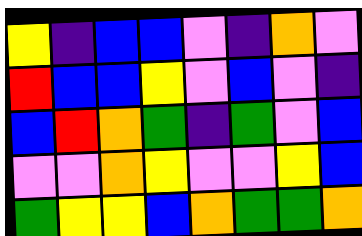[["yellow", "indigo", "blue", "blue", "violet", "indigo", "orange", "violet"], ["red", "blue", "blue", "yellow", "violet", "blue", "violet", "indigo"], ["blue", "red", "orange", "green", "indigo", "green", "violet", "blue"], ["violet", "violet", "orange", "yellow", "violet", "violet", "yellow", "blue"], ["green", "yellow", "yellow", "blue", "orange", "green", "green", "orange"]]